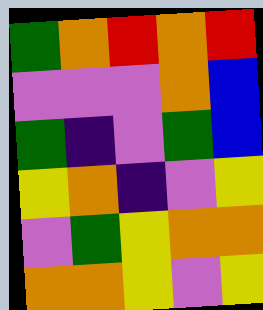[["green", "orange", "red", "orange", "red"], ["violet", "violet", "violet", "orange", "blue"], ["green", "indigo", "violet", "green", "blue"], ["yellow", "orange", "indigo", "violet", "yellow"], ["violet", "green", "yellow", "orange", "orange"], ["orange", "orange", "yellow", "violet", "yellow"]]